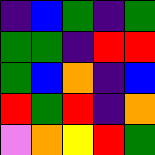[["indigo", "blue", "green", "indigo", "green"], ["green", "green", "indigo", "red", "red"], ["green", "blue", "orange", "indigo", "blue"], ["red", "green", "red", "indigo", "orange"], ["violet", "orange", "yellow", "red", "green"]]